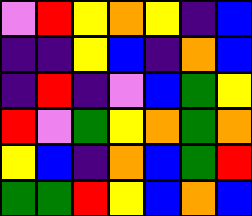[["violet", "red", "yellow", "orange", "yellow", "indigo", "blue"], ["indigo", "indigo", "yellow", "blue", "indigo", "orange", "blue"], ["indigo", "red", "indigo", "violet", "blue", "green", "yellow"], ["red", "violet", "green", "yellow", "orange", "green", "orange"], ["yellow", "blue", "indigo", "orange", "blue", "green", "red"], ["green", "green", "red", "yellow", "blue", "orange", "blue"]]